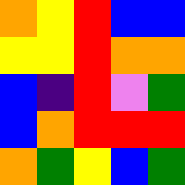[["orange", "yellow", "red", "blue", "blue"], ["yellow", "yellow", "red", "orange", "orange"], ["blue", "indigo", "red", "violet", "green"], ["blue", "orange", "red", "red", "red"], ["orange", "green", "yellow", "blue", "green"]]